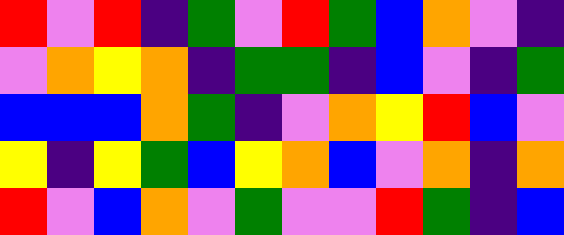[["red", "violet", "red", "indigo", "green", "violet", "red", "green", "blue", "orange", "violet", "indigo"], ["violet", "orange", "yellow", "orange", "indigo", "green", "green", "indigo", "blue", "violet", "indigo", "green"], ["blue", "blue", "blue", "orange", "green", "indigo", "violet", "orange", "yellow", "red", "blue", "violet"], ["yellow", "indigo", "yellow", "green", "blue", "yellow", "orange", "blue", "violet", "orange", "indigo", "orange"], ["red", "violet", "blue", "orange", "violet", "green", "violet", "violet", "red", "green", "indigo", "blue"]]